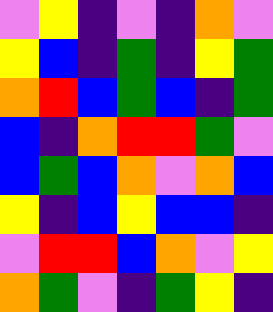[["violet", "yellow", "indigo", "violet", "indigo", "orange", "violet"], ["yellow", "blue", "indigo", "green", "indigo", "yellow", "green"], ["orange", "red", "blue", "green", "blue", "indigo", "green"], ["blue", "indigo", "orange", "red", "red", "green", "violet"], ["blue", "green", "blue", "orange", "violet", "orange", "blue"], ["yellow", "indigo", "blue", "yellow", "blue", "blue", "indigo"], ["violet", "red", "red", "blue", "orange", "violet", "yellow"], ["orange", "green", "violet", "indigo", "green", "yellow", "indigo"]]